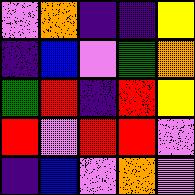[["violet", "orange", "indigo", "indigo", "yellow"], ["indigo", "blue", "violet", "green", "orange"], ["green", "red", "indigo", "red", "yellow"], ["red", "violet", "red", "red", "violet"], ["indigo", "blue", "violet", "orange", "violet"]]